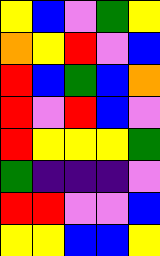[["yellow", "blue", "violet", "green", "yellow"], ["orange", "yellow", "red", "violet", "blue"], ["red", "blue", "green", "blue", "orange"], ["red", "violet", "red", "blue", "violet"], ["red", "yellow", "yellow", "yellow", "green"], ["green", "indigo", "indigo", "indigo", "violet"], ["red", "red", "violet", "violet", "blue"], ["yellow", "yellow", "blue", "blue", "yellow"]]